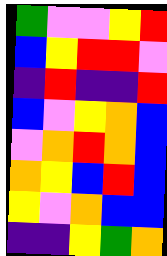[["green", "violet", "violet", "yellow", "red"], ["blue", "yellow", "red", "red", "violet"], ["indigo", "red", "indigo", "indigo", "red"], ["blue", "violet", "yellow", "orange", "blue"], ["violet", "orange", "red", "orange", "blue"], ["orange", "yellow", "blue", "red", "blue"], ["yellow", "violet", "orange", "blue", "blue"], ["indigo", "indigo", "yellow", "green", "orange"]]